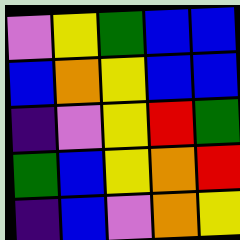[["violet", "yellow", "green", "blue", "blue"], ["blue", "orange", "yellow", "blue", "blue"], ["indigo", "violet", "yellow", "red", "green"], ["green", "blue", "yellow", "orange", "red"], ["indigo", "blue", "violet", "orange", "yellow"]]